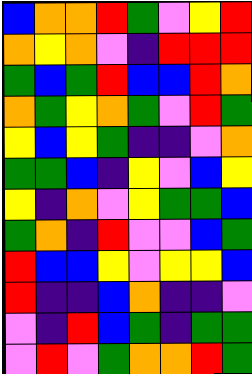[["blue", "orange", "orange", "red", "green", "violet", "yellow", "red"], ["orange", "yellow", "orange", "violet", "indigo", "red", "red", "red"], ["green", "blue", "green", "red", "blue", "blue", "red", "orange"], ["orange", "green", "yellow", "orange", "green", "violet", "red", "green"], ["yellow", "blue", "yellow", "green", "indigo", "indigo", "violet", "orange"], ["green", "green", "blue", "indigo", "yellow", "violet", "blue", "yellow"], ["yellow", "indigo", "orange", "violet", "yellow", "green", "green", "blue"], ["green", "orange", "indigo", "red", "violet", "violet", "blue", "green"], ["red", "blue", "blue", "yellow", "violet", "yellow", "yellow", "blue"], ["red", "indigo", "indigo", "blue", "orange", "indigo", "indigo", "violet"], ["violet", "indigo", "red", "blue", "green", "indigo", "green", "green"], ["violet", "red", "violet", "green", "orange", "orange", "red", "green"]]